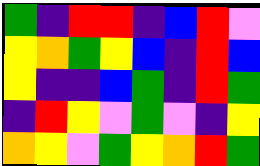[["green", "indigo", "red", "red", "indigo", "blue", "red", "violet"], ["yellow", "orange", "green", "yellow", "blue", "indigo", "red", "blue"], ["yellow", "indigo", "indigo", "blue", "green", "indigo", "red", "green"], ["indigo", "red", "yellow", "violet", "green", "violet", "indigo", "yellow"], ["orange", "yellow", "violet", "green", "yellow", "orange", "red", "green"]]